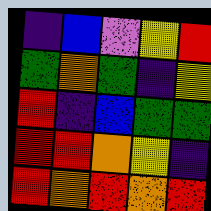[["indigo", "blue", "violet", "yellow", "red"], ["green", "orange", "green", "indigo", "yellow"], ["red", "indigo", "blue", "green", "green"], ["red", "red", "orange", "yellow", "indigo"], ["red", "orange", "red", "orange", "red"]]